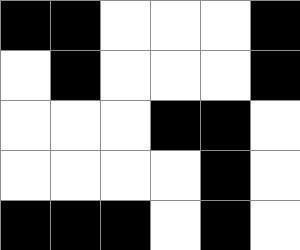[["black", "black", "white", "white", "white", "black"], ["white", "black", "white", "white", "white", "black"], ["white", "white", "white", "black", "black", "white"], ["white", "white", "white", "white", "black", "white"], ["black", "black", "black", "white", "black", "white"]]